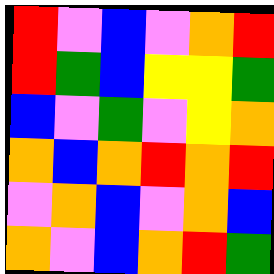[["red", "violet", "blue", "violet", "orange", "red"], ["red", "green", "blue", "yellow", "yellow", "green"], ["blue", "violet", "green", "violet", "yellow", "orange"], ["orange", "blue", "orange", "red", "orange", "red"], ["violet", "orange", "blue", "violet", "orange", "blue"], ["orange", "violet", "blue", "orange", "red", "green"]]